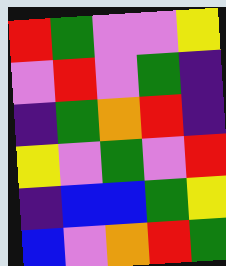[["red", "green", "violet", "violet", "yellow"], ["violet", "red", "violet", "green", "indigo"], ["indigo", "green", "orange", "red", "indigo"], ["yellow", "violet", "green", "violet", "red"], ["indigo", "blue", "blue", "green", "yellow"], ["blue", "violet", "orange", "red", "green"]]